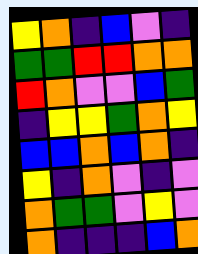[["yellow", "orange", "indigo", "blue", "violet", "indigo"], ["green", "green", "red", "red", "orange", "orange"], ["red", "orange", "violet", "violet", "blue", "green"], ["indigo", "yellow", "yellow", "green", "orange", "yellow"], ["blue", "blue", "orange", "blue", "orange", "indigo"], ["yellow", "indigo", "orange", "violet", "indigo", "violet"], ["orange", "green", "green", "violet", "yellow", "violet"], ["orange", "indigo", "indigo", "indigo", "blue", "orange"]]